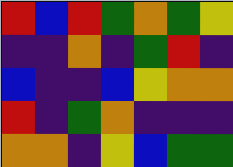[["red", "blue", "red", "green", "orange", "green", "yellow"], ["indigo", "indigo", "orange", "indigo", "green", "red", "indigo"], ["blue", "indigo", "indigo", "blue", "yellow", "orange", "orange"], ["red", "indigo", "green", "orange", "indigo", "indigo", "indigo"], ["orange", "orange", "indigo", "yellow", "blue", "green", "green"]]